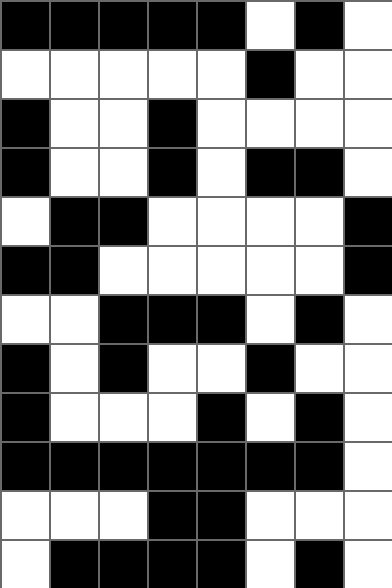[["black", "black", "black", "black", "black", "white", "black", "white"], ["white", "white", "white", "white", "white", "black", "white", "white"], ["black", "white", "white", "black", "white", "white", "white", "white"], ["black", "white", "white", "black", "white", "black", "black", "white"], ["white", "black", "black", "white", "white", "white", "white", "black"], ["black", "black", "white", "white", "white", "white", "white", "black"], ["white", "white", "black", "black", "black", "white", "black", "white"], ["black", "white", "black", "white", "white", "black", "white", "white"], ["black", "white", "white", "white", "black", "white", "black", "white"], ["black", "black", "black", "black", "black", "black", "black", "white"], ["white", "white", "white", "black", "black", "white", "white", "white"], ["white", "black", "black", "black", "black", "white", "black", "white"]]